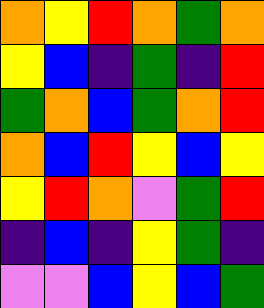[["orange", "yellow", "red", "orange", "green", "orange"], ["yellow", "blue", "indigo", "green", "indigo", "red"], ["green", "orange", "blue", "green", "orange", "red"], ["orange", "blue", "red", "yellow", "blue", "yellow"], ["yellow", "red", "orange", "violet", "green", "red"], ["indigo", "blue", "indigo", "yellow", "green", "indigo"], ["violet", "violet", "blue", "yellow", "blue", "green"]]